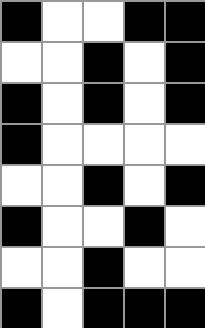[["black", "white", "white", "black", "black"], ["white", "white", "black", "white", "black"], ["black", "white", "black", "white", "black"], ["black", "white", "white", "white", "white"], ["white", "white", "black", "white", "black"], ["black", "white", "white", "black", "white"], ["white", "white", "black", "white", "white"], ["black", "white", "black", "black", "black"]]